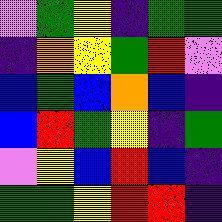[["violet", "green", "yellow", "indigo", "green", "green"], ["indigo", "orange", "yellow", "green", "red", "violet"], ["blue", "green", "blue", "orange", "blue", "indigo"], ["blue", "red", "green", "yellow", "indigo", "green"], ["violet", "yellow", "blue", "red", "blue", "indigo"], ["green", "green", "yellow", "red", "red", "indigo"]]